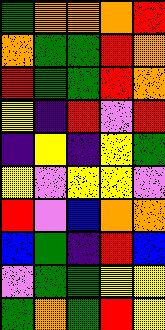[["green", "orange", "orange", "orange", "red"], ["orange", "green", "green", "red", "orange"], ["red", "green", "green", "red", "orange"], ["yellow", "indigo", "red", "violet", "red"], ["indigo", "yellow", "indigo", "yellow", "green"], ["yellow", "violet", "yellow", "yellow", "violet"], ["red", "violet", "blue", "orange", "orange"], ["blue", "green", "indigo", "red", "blue"], ["violet", "green", "green", "yellow", "yellow"], ["green", "orange", "green", "red", "yellow"]]